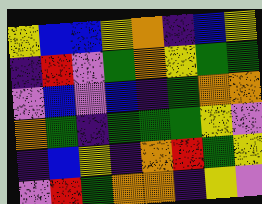[["yellow", "blue", "blue", "yellow", "orange", "indigo", "blue", "yellow"], ["indigo", "red", "violet", "green", "orange", "yellow", "green", "green"], ["violet", "blue", "violet", "blue", "indigo", "green", "orange", "orange"], ["orange", "green", "indigo", "green", "green", "green", "yellow", "violet"], ["indigo", "blue", "yellow", "indigo", "orange", "red", "green", "yellow"], ["violet", "red", "green", "orange", "orange", "indigo", "yellow", "violet"]]